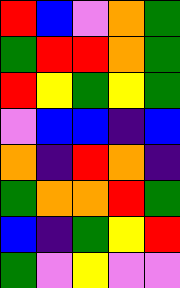[["red", "blue", "violet", "orange", "green"], ["green", "red", "red", "orange", "green"], ["red", "yellow", "green", "yellow", "green"], ["violet", "blue", "blue", "indigo", "blue"], ["orange", "indigo", "red", "orange", "indigo"], ["green", "orange", "orange", "red", "green"], ["blue", "indigo", "green", "yellow", "red"], ["green", "violet", "yellow", "violet", "violet"]]